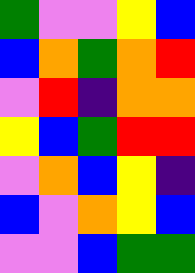[["green", "violet", "violet", "yellow", "blue"], ["blue", "orange", "green", "orange", "red"], ["violet", "red", "indigo", "orange", "orange"], ["yellow", "blue", "green", "red", "red"], ["violet", "orange", "blue", "yellow", "indigo"], ["blue", "violet", "orange", "yellow", "blue"], ["violet", "violet", "blue", "green", "green"]]